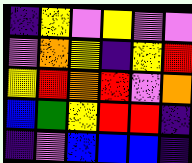[["indigo", "yellow", "violet", "yellow", "violet", "violet"], ["violet", "orange", "yellow", "indigo", "yellow", "red"], ["yellow", "red", "orange", "red", "violet", "orange"], ["blue", "green", "yellow", "red", "red", "indigo"], ["indigo", "violet", "blue", "blue", "blue", "indigo"]]